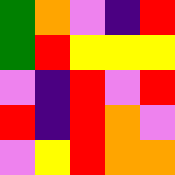[["green", "orange", "violet", "indigo", "red"], ["green", "red", "yellow", "yellow", "yellow"], ["violet", "indigo", "red", "violet", "red"], ["red", "indigo", "red", "orange", "violet"], ["violet", "yellow", "red", "orange", "orange"]]